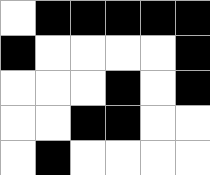[["white", "black", "black", "black", "black", "black"], ["black", "white", "white", "white", "white", "black"], ["white", "white", "white", "black", "white", "black"], ["white", "white", "black", "black", "white", "white"], ["white", "black", "white", "white", "white", "white"]]